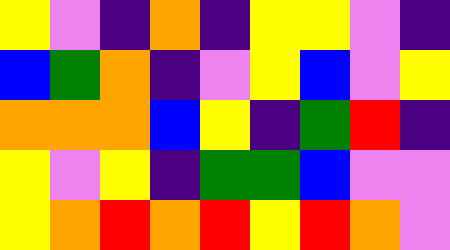[["yellow", "violet", "indigo", "orange", "indigo", "yellow", "yellow", "violet", "indigo"], ["blue", "green", "orange", "indigo", "violet", "yellow", "blue", "violet", "yellow"], ["orange", "orange", "orange", "blue", "yellow", "indigo", "green", "red", "indigo"], ["yellow", "violet", "yellow", "indigo", "green", "green", "blue", "violet", "violet"], ["yellow", "orange", "red", "orange", "red", "yellow", "red", "orange", "violet"]]